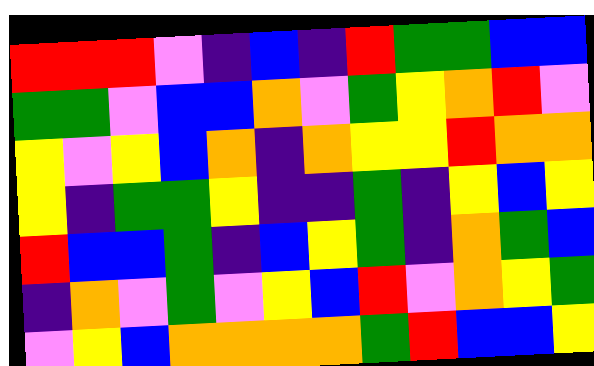[["red", "red", "red", "violet", "indigo", "blue", "indigo", "red", "green", "green", "blue", "blue"], ["green", "green", "violet", "blue", "blue", "orange", "violet", "green", "yellow", "orange", "red", "violet"], ["yellow", "violet", "yellow", "blue", "orange", "indigo", "orange", "yellow", "yellow", "red", "orange", "orange"], ["yellow", "indigo", "green", "green", "yellow", "indigo", "indigo", "green", "indigo", "yellow", "blue", "yellow"], ["red", "blue", "blue", "green", "indigo", "blue", "yellow", "green", "indigo", "orange", "green", "blue"], ["indigo", "orange", "violet", "green", "violet", "yellow", "blue", "red", "violet", "orange", "yellow", "green"], ["violet", "yellow", "blue", "orange", "orange", "orange", "orange", "green", "red", "blue", "blue", "yellow"]]